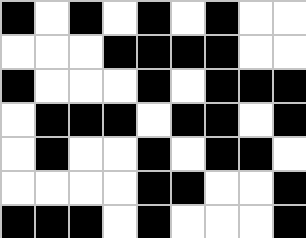[["black", "white", "black", "white", "black", "white", "black", "white", "white"], ["white", "white", "white", "black", "black", "black", "black", "white", "white"], ["black", "white", "white", "white", "black", "white", "black", "black", "black"], ["white", "black", "black", "black", "white", "black", "black", "white", "black"], ["white", "black", "white", "white", "black", "white", "black", "black", "white"], ["white", "white", "white", "white", "black", "black", "white", "white", "black"], ["black", "black", "black", "white", "black", "white", "white", "white", "black"]]